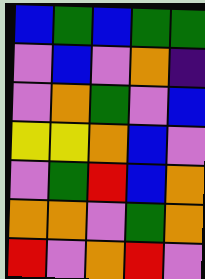[["blue", "green", "blue", "green", "green"], ["violet", "blue", "violet", "orange", "indigo"], ["violet", "orange", "green", "violet", "blue"], ["yellow", "yellow", "orange", "blue", "violet"], ["violet", "green", "red", "blue", "orange"], ["orange", "orange", "violet", "green", "orange"], ["red", "violet", "orange", "red", "violet"]]